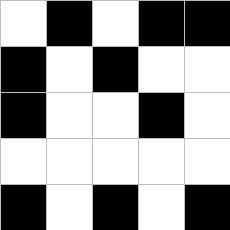[["white", "black", "white", "black", "black"], ["black", "white", "black", "white", "white"], ["black", "white", "white", "black", "white"], ["white", "white", "white", "white", "white"], ["black", "white", "black", "white", "black"]]